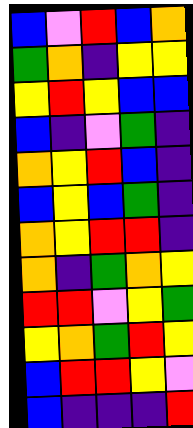[["blue", "violet", "red", "blue", "orange"], ["green", "orange", "indigo", "yellow", "yellow"], ["yellow", "red", "yellow", "blue", "blue"], ["blue", "indigo", "violet", "green", "indigo"], ["orange", "yellow", "red", "blue", "indigo"], ["blue", "yellow", "blue", "green", "indigo"], ["orange", "yellow", "red", "red", "indigo"], ["orange", "indigo", "green", "orange", "yellow"], ["red", "red", "violet", "yellow", "green"], ["yellow", "orange", "green", "red", "yellow"], ["blue", "red", "red", "yellow", "violet"], ["blue", "indigo", "indigo", "indigo", "red"]]